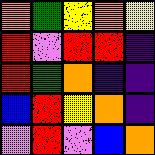[["orange", "green", "yellow", "orange", "yellow"], ["red", "violet", "red", "red", "indigo"], ["red", "green", "orange", "indigo", "indigo"], ["blue", "red", "yellow", "orange", "indigo"], ["violet", "red", "violet", "blue", "orange"]]